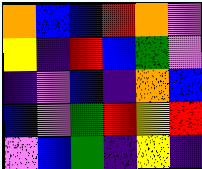[["orange", "blue", "blue", "red", "orange", "violet"], ["yellow", "indigo", "red", "blue", "green", "violet"], ["indigo", "violet", "blue", "indigo", "orange", "blue"], ["blue", "violet", "green", "red", "yellow", "red"], ["violet", "blue", "green", "indigo", "yellow", "indigo"]]